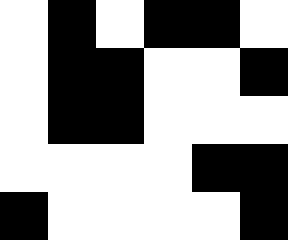[["white", "black", "white", "black", "black", "white"], ["white", "black", "black", "white", "white", "black"], ["white", "black", "black", "white", "white", "white"], ["white", "white", "white", "white", "black", "black"], ["black", "white", "white", "white", "white", "black"]]